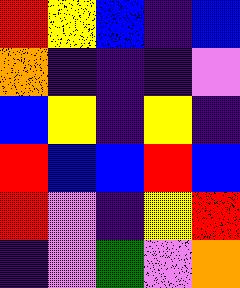[["red", "yellow", "blue", "indigo", "blue"], ["orange", "indigo", "indigo", "indigo", "violet"], ["blue", "yellow", "indigo", "yellow", "indigo"], ["red", "blue", "blue", "red", "blue"], ["red", "violet", "indigo", "yellow", "red"], ["indigo", "violet", "green", "violet", "orange"]]